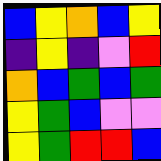[["blue", "yellow", "orange", "blue", "yellow"], ["indigo", "yellow", "indigo", "violet", "red"], ["orange", "blue", "green", "blue", "green"], ["yellow", "green", "blue", "violet", "violet"], ["yellow", "green", "red", "red", "blue"]]